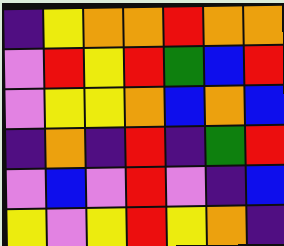[["indigo", "yellow", "orange", "orange", "red", "orange", "orange"], ["violet", "red", "yellow", "red", "green", "blue", "red"], ["violet", "yellow", "yellow", "orange", "blue", "orange", "blue"], ["indigo", "orange", "indigo", "red", "indigo", "green", "red"], ["violet", "blue", "violet", "red", "violet", "indigo", "blue"], ["yellow", "violet", "yellow", "red", "yellow", "orange", "indigo"]]